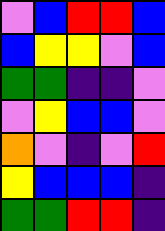[["violet", "blue", "red", "red", "blue"], ["blue", "yellow", "yellow", "violet", "blue"], ["green", "green", "indigo", "indigo", "violet"], ["violet", "yellow", "blue", "blue", "violet"], ["orange", "violet", "indigo", "violet", "red"], ["yellow", "blue", "blue", "blue", "indigo"], ["green", "green", "red", "red", "indigo"]]